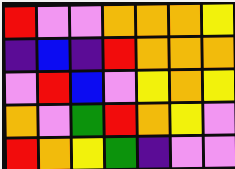[["red", "violet", "violet", "orange", "orange", "orange", "yellow"], ["indigo", "blue", "indigo", "red", "orange", "orange", "orange"], ["violet", "red", "blue", "violet", "yellow", "orange", "yellow"], ["orange", "violet", "green", "red", "orange", "yellow", "violet"], ["red", "orange", "yellow", "green", "indigo", "violet", "violet"]]